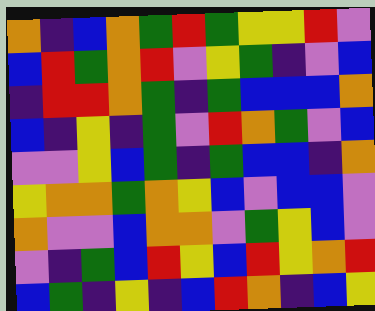[["orange", "indigo", "blue", "orange", "green", "red", "green", "yellow", "yellow", "red", "violet"], ["blue", "red", "green", "orange", "red", "violet", "yellow", "green", "indigo", "violet", "blue"], ["indigo", "red", "red", "orange", "green", "indigo", "green", "blue", "blue", "blue", "orange"], ["blue", "indigo", "yellow", "indigo", "green", "violet", "red", "orange", "green", "violet", "blue"], ["violet", "violet", "yellow", "blue", "green", "indigo", "green", "blue", "blue", "indigo", "orange"], ["yellow", "orange", "orange", "green", "orange", "yellow", "blue", "violet", "blue", "blue", "violet"], ["orange", "violet", "violet", "blue", "orange", "orange", "violet", "green", "yellow", "blue", "violet"], ["violet", "indigo", "green", "blue", "red", "yellow", "blue", "red", "yellow", "orange", "red"], ["blue", "green", "indigo", "yellow", "indigo", "blue", "red", "orange", "indigo", "blue", "yellow"]]